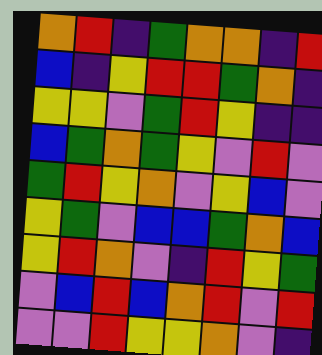[["orange", "red", "indigo", "green", "orange", "orange", "indigo", "red"], ["blue", "indigo", "yellow", "red", "red", "green", "orange", "indigo"], ["yellow", "yellow", "violet", "green", "red", "yellow", "indigo", "indigo"], ["blue", "green", "orange", "green", "yellow", "violet", "red", "violet"], ["green", "red", "yellow", "orange", "violet", "yellow", "blue", "violet"], ["yellow", "green", "violet", "blue", "blue", "green", "orange", "blue"], ["yellow", "red", "orange", "violet", "indigo", "red", "yellow", "green"], ["violet", "blue", "red", "blue", "orange", "red", "violet", "red"], ["violet", "violet", "red", "yellow", "yellow", "orange", "violet", "indigo"]]